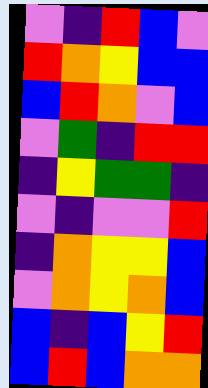[["violet", "indigo", "red", "blue", "violet"], ["red", "orange", "yellow", "blue", "blue"], ["blue", "red", "orange", "violet", "blue"], ["violet", "green", "indigo", "red", "red"], ["indigo", "yellow", "green", "green", "indigo"], ["violet", "indigo", "violet", "violet", "red"], ["indigo", "orange", "yellow", "yellow", "blue"], ["violet", "orange", "yellow", "orange", "blue"], ["blue", "indigo", "blue", "yellow", "red"], ["blue", "red", "blue", "orange", "orange"]]